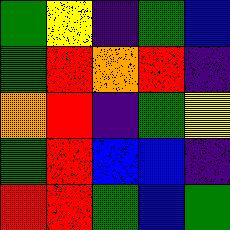[["green", "yellow", "indigo", "green", "blue"], ["green", "red", "orange", "red", "indigo"], ["orange", "red", "indigo", "green", "yellow"], ["green", "red", "blue", "blue", "indigo"], ["red", "red", "green", "blue", "green"]]